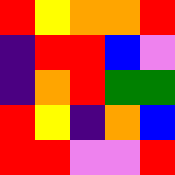[["red", "yellow", "orange", "orange", "red"], ["indigo", "red", "red", "blue", "violet"], ["indigo", "orange", "red", "green", "green"], ["red", "yellow", "indigo", "orange", "blue"], ["red", "red", "violet", "violet", "red"]]